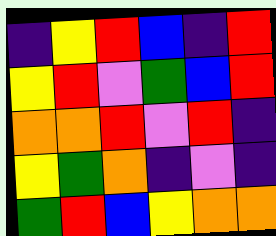[["indigo", "yellow", "red", "blue", "indigo", "red"], ["yellow", "red", "violet", "green", "blue", "red"], ["orange", "orange", "red", "violet", "red", "indigo"], ["yellow", "green", "orange", "indigo", "violet", "indigo"], ["green", "red", "blue", "yellow", "orange", "orange"]]